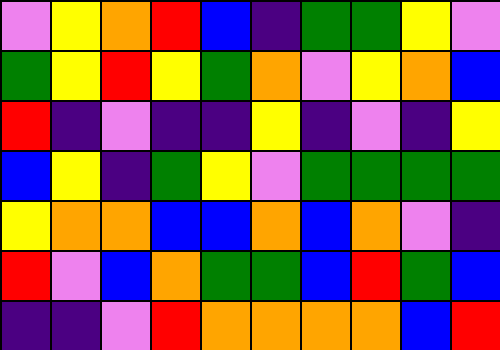[["violet", "yellow", "orange", "red", "blue", "indigo", "green", "green", "yellow", "violet"], ["green", "yellow", "red", "yellow", "green", "orange", "violet", "yellow", "orange", "blue"], ["red", "indigo", "violet", "indigo", "indigo", "yellow", "indigo", "violet", "indigo", "yellow"], ["blue", "yellow", "indigo", "green", "yellow", "violet", "green", "green", "green", "green"], ["yellow", "orange", "orange", "blue", "blue", "orange", "blue", "orange", "violet", "indigo"], ["red", "violet", "blue", "orange", "green", "green", "blue", "red", "green", "blue"], ["indigo", "indigo", "violet", "red", "orange", "orange", "orange", "orange", "blue", "red"]]